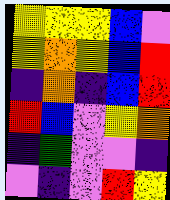[["yellow", "yellow", "yellow", "blue", "violet"], ["yellow", "orange", "yellow", "blue", "red"], ["indigo", "orange", "indigo", "blue", "red"], ["red", "blue", "violet", "yellow", "orange"], ["indigo", "green", "violet", "violet", "indigo"], ["violet", "indigo", "violet", "red", "yellow"]]